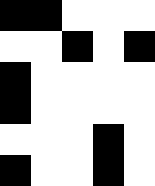[["black", "black", "white", "white", "white"], ["white", "white", "black", "white", "black"], ["black", "white", "white", "white", "white"], ["black", "white", "white", "white", "white"], ["white", "white", "white", "black", "white"], ["black", "white", "white", "black", "white"]]